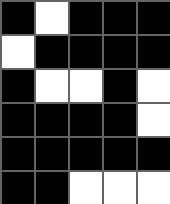[["black", "white", "black", "black", "black"], ["white", "black", "black", "black", "black"], ["black", "white", "white", "black", "white"], ["black", "black", "black", "black", "white"], ["black", "black", "black", "black", "black"], ["black", "black", "white", "white", "white"]]